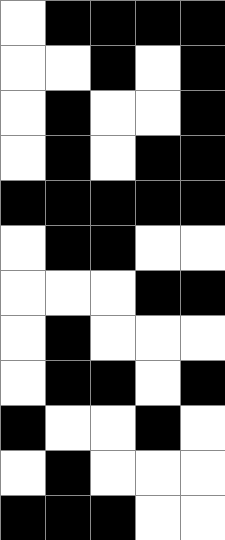[["white", "black", "black", "black", "black"], ["white", "white", "black", "white", "black"], ["white", "black", "white", "white", "black"], ["white", "black", "white", "black", "black"], ["black", "black", "black", "black", "black"], ["white", "black", "black", "white", "white"], ["white", "white", "white", "black", "black"], ["white", "black", "white", "white", "white"], ["white", "black", "black", "white", "black"], ["black", "white", "white", "black", "white"], ["white", "black", "white", "white", "white"], ["black", "black", "black", "white", "white"]]